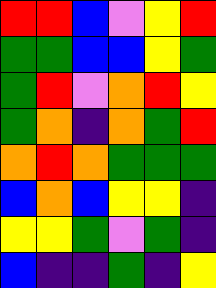[["red", "red", "blue", "violet", "yellow", "red"], ["green", "green", "blue", "blue", "yellow", "green"], ["green", "red", "violet", "orange", "red", "yellow"], ["green", "orange", "indigo", "orange", "green", "red"], ["orange", "red", "orange", "green", "green", "green"], ["blue", "orange", "blue", "yellow", "yellow", "indigo"], ["yellow", "yellow", "green", "violet", "green", "indigo"], ["blue", "indigo", "indigo", "green", "indigo", "yellow"]]